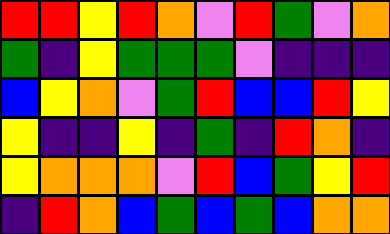[["red", "red", "yellow", "red", "orange", "violet", "red", "green", "violet", "orange"], ["green", "indigo", "yellow", "green", "green", "green", "violet", "indigo", "indigo", "indigo"], ["blue", "yellow", "orange", "violet", "green", "red", "blue", "blue", "red", "yellow"], ["yellow", "indigo", "indigo", "yellow", "indigo", "green", "indigo", "red", "orange", "indigo"], ["yellow", "orange", "orange", "orange", "violet", "red", "blue", "green", "yellow", "red"], ["indigo", "red", "orange", "blue", "green", "blue", "green", "blue", "orange", "orange"]]